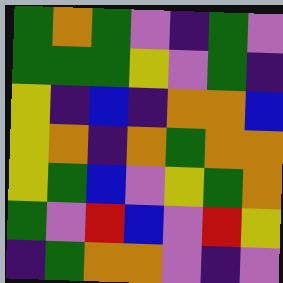[["green", "orange", "green", "violet", "indigo", "green", "violet"], ["green", "green", "green", "yellow", "violet", "green", "indigo"], ["yellow", "indigo", "blue", "indigo", "orange", "orange", "blue"], ["yellow", "orange", "indigo", "orange", "green", "orange", "orange"], ["yellow", "green", "blue", "violet", "yellow", "green", "orange"], ["green", "violet", "red", "blue", "violet", "red", "yellow"], ["indigo", "green", "orange", "orange", "violet", "indigo", "violet"]]